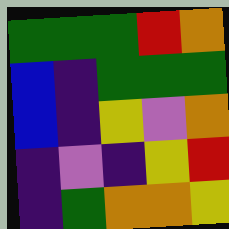[["green", "green", "green", "red", "orange"], ["blue", "indigo", "green", "green", "green"], ["blue", "indigo", "yellow", "violet", "orange"], ["indigo", "violet", "indigo", "yellow", "red"], ["indigo", "green", "orange", "orange", "yellow"]]